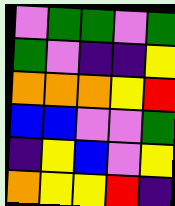[["violet", "green", "green", "violet", "green"], ["green", "violet", "indigo", "indigo", "yellow"], ["orange", "orange", "orange", "yellow", "red"], ["blue", "blue", "violet", "violet", "green"], ["indigo", "yellow", "blue", "violet", "yellow"], ["orange", "yellow", "yellow", "red", "indigo"]]